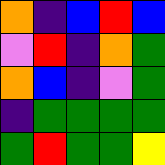[["orange", "indigo", "blue", "red", "blue"], ["violet", "red", "indigo", "orange", "green"], ["orange", "blue", "indigo", "violet", "green"], ["indigo", "green", "green", "green", "green"], ["green", "red", "green", "green", "yellow"]]